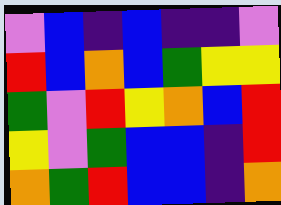[["violet", "blue", "indigo", "blue", "indigo", "indigo", "violet"], ["red", "blue", "orange", "blue", "green", "yellow", "yellow"], ["green", "violet", "red", "yellow", "orange", "blue", "red"], ["yellow", "violet", "green", "blue", "blue", "indigo", "red"], ["orange", "green", "red", "blue", "blue", "indigo", "orange"]]